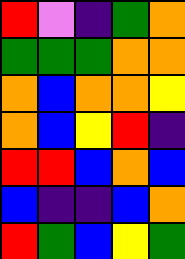[["red", "violet", "indigo", "green", "orange"], ["green", "green", "green", "orange", "orange"], ["orange", "blue", "orange", "orange", "yellow"], ["orange", "blue", "yellow", "red", "indigo"], ["red", "red", "blue", "orange", "blue"], ["blue", "indigo", "indigo", "blue", "orange"], ["red", "green", "blue", "yellow", "green"]]